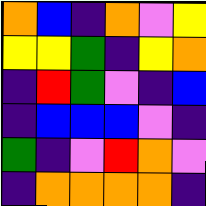[["orange", "blue", "indigo", "orange", "violet", "yellow"], ["yellow", "yellow", "green", "indigo", "yellow", "orange"], ["indigo", "red", "green", "violet", "indigo", "blue"], ["indigo", "blue", "blue", "blue", "violet", "indigo"], ["green", "indigo", "violet", "red", "orange", "violet"], ["indigo", "orange", "orange", "orange", "orange", "indigo"]]